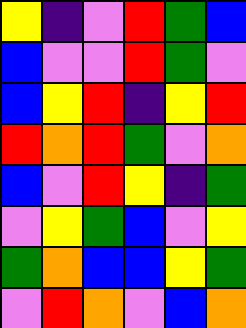[["yellow", "indigo", "violet", "red", "green", "blue"], ["blue", "violet", "violet", "red", "green", "violet"], ["blue", "yellow", "red", "indigo", "yellow", "red"], ["red", "orange", "red", "green", "violet", "orange"], ["blue", "violet", "red", "yellow", "indigo", "green"], ["violet", "yellow", "green", "blue", "violet", "yellow"], ["green", "orange", "blue", "blue", "yellow", "green"], ["violet", "red", "orange", "violet", "blue", "orange"]]